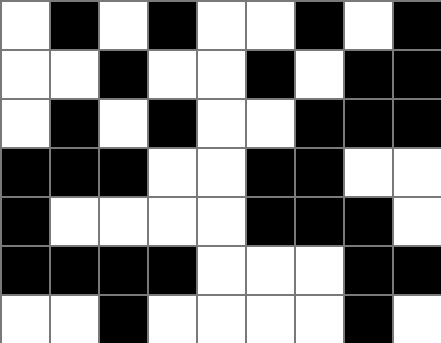[["white", "black", "white", "black", "white", "white", "black", "white", "black"], ["white", "white", "black", "white", "white", "black", "white", "black", "black"], ["white", "black", "white", "black", "white", "white", "black", "black", "black"], ["black", "black", "black", "white", "white", "black", "black", "white", "white"], ["black", "white", "white", "white", "white", "black", "black", "black", "white"], ["black", "black", "black", "black", "white", "white", "white", "black", "black"], ["white", "white", "black", "white", "white", "white", "white", "black", "white"]]